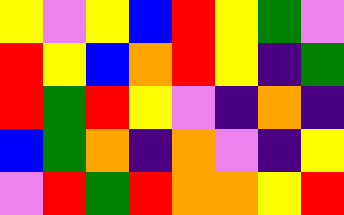[["yellow", "violet", "yellow", "blue", "red", "yellow", "green", "violet"], ["red", "yellow", "blue", "orange", "red", "yellow", "indigo", "green"], ["red", "green", "red", "yellow", "violet", "indigo", "orange", "indigo"], ["blue", "green", "orange", "indigo", "orange", "violet", "indigo", "yellow"], ["violet", "red", "green", "red", "orange", "orange", "yellow", "red"]]